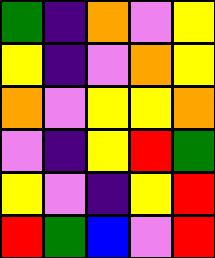[["green", "indigo", "orange", "violet", "yellow"], ["yellow", "indigo", "violet", "orange", "yellow"], ["orange", "violet", "yellow", "yellow", "orange"], ["violet", "indigo", "yellow", "red", "green"], ["yellow", "violet", "indigo", "yellow", "red"], ["red", "green", "blue", "violet", "red"]]